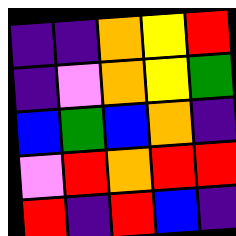[["indigo", "indigo", "orange", "yellow", "red"], ["indigo", "violet", "orange", "yellow", "green"], ["blue", "green", "blue", "orange", "indigo"], ["violet", "red", "orange", "red", "red"], ["red", "indigo", "red", "blue", "indigo"]]